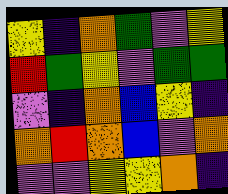[["yellow", "indigo", "orange", "green", "violet", "yellow"], ["red", "green", "yellow", "violet", "green", "green"], ["violet", "indigo", "orange", "blue", "yellow", "indigo"], ["orange", "red", "orange", "blue", "violet", "orange"], ["violet", "violet", "yellow", "yellow", "orange", "indigo"]]